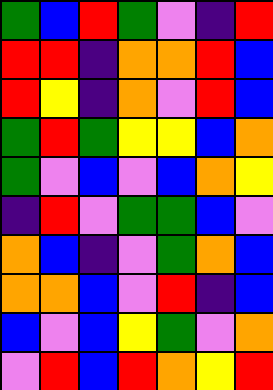[["green", "blue", "red", "green", "violet", "indigo", "red"], ["red", "red", "indigo", "orange", "orange", "red", "blue"], ["red", "yellow", "indigo", "orange", "violet", "red", "blue"], ["green", "red", "green", "yellow", "yellow", "blue", "orange"], ["green", "violet", "blue", "violet", "blue", "orange", "yellow"], ["indigo", "red", "violet", "green", "green", "blue", "violet"], ["orange", "blue", "indigo", "violet", "green", "orange", "blue"], ["orange", "orange", "blue", "violet", "red", "indigo", "blue"], ["blue", "violet", "blue", "yellow", "green", "violet", "orange"], ["violet", "red", "blue", "red", "orange", "yellow", "red"]]